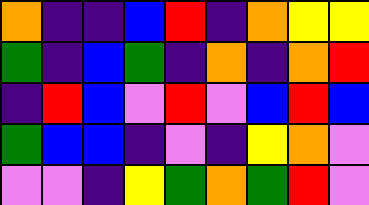[["orange", "indigo", "indigo", "blue", "red", "indigo", "orange", "yellow", "yellow"], ["green", "indigo", "blue", "green", "indigo", "orange", "indigo", "orange", "red"], ["indigo", "red", "blue", "violet", "red", "violet", "blue", "red", "blue"], ["green", "blue", "blue", "indigo", "violet", "indigo", "yellow", "orange", "violet"], ["violet", "violet", "indigo", "yellow", "green", "orange", "green", "red", "violet"]]